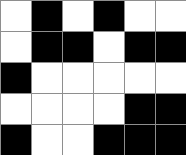[["white", "black", "white", "black", "white", "white"], ["white", "black", "black", "white", "black", "black"], ["black", "white", "white", "white", "white", "white"], ["white", "white", "white", "white", "black", "black"], ["black", "white", "white", "black", "black", "black"]]